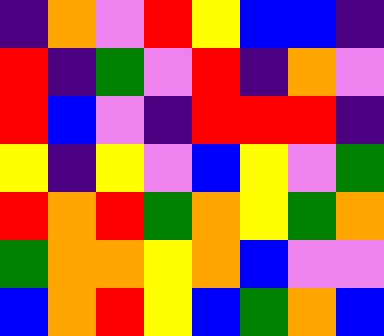[["indigo", "orange", "violet", "red", "yellow", "blue", "blue", "indigo"], ["red", "indigo", "green", "violet", "red", "indigo", "orange", "violet"], ["red", "blue", "violet", "indigo", "red", "red", "red", "indigo"], ["yellow", "indigo", "yellow", "violet", "blue", "yellow", "violet", "green"], ["red", "orange", "red", "green", "orange", "yellow", "green", "orange"], ["green", "orange", "orange", "yellow", "orange", "blue", "violet", "violet"], ["blue", "orange", "red", "yellow", "blue", "green", "orange", "blue"]]